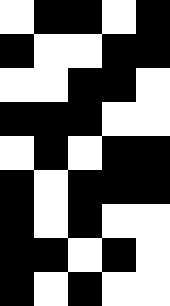[["white", "black", "black", "white", "black"], ["black", "white", "white", "black", "black"], ["white", "white", "black", "black", "white"], ["black", "black", "black", "white", "white"], ["white", "black", "white", "black", "black"], ["black", "white", "black", "black", "black"], ["black", "white", "black", "white", "white"], ["black", "black", "white", "black", "white"], ["black", "white", "black", "white", "white"]]